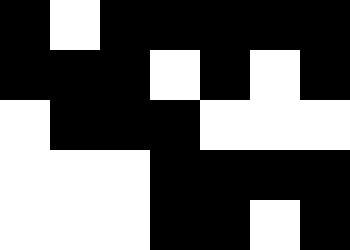[["black", "white", "black", "black", "black", "black", "black"], ["black", "black", "black", "white", "black", "white", "black"], ["white", "black", "black", "black", "white", "white", "white"], ["white", "white", "white", "black", "black", "black", "black"], ["white", "white", "white", "black", "black", "white", "black"]]